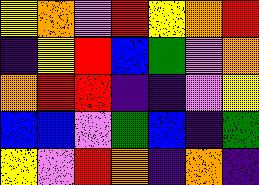[["yellow", "orange", "violet", "red", "yellow", "orange", "red"], ["indigo", "yellow", "red", "blue", "green", "violet", "orange"], ["orange", "red", "red", "indigo", "indigo", "violet", "yellow"], ["blue", "blue", "violet", "green", "blue", "indigo", "green"], ["yellow", "violet", "red", "orange", "indigo", "orange", "indigo"]]